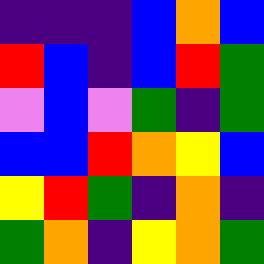[["indigo", "indigo", "indigo", "blue", "orange", "blue"], ["red", "blue", "indigo", "blue", "red", "green"], ["violet", "blue", "violet", "green", "indigo", "green"], ["blue", "blue", "red", "orange", "yellow", "blue"], ["yellow", "red", "green", "indigo", "orange", "indigo"], ["green", "orange", "indigo", "yellow", "orange", "green"]]